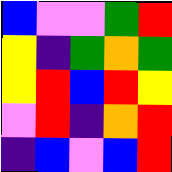[["blue", "violet", "violet", "green", "red"], ["yellow", "indigo", "green", "orange", "green"], ["yellow", "red", "blue", "red", "yellow"], ["violet", "red", "indigo", "orange", "red"], ["indigo", "blue", "violet", "blue", "red"]]